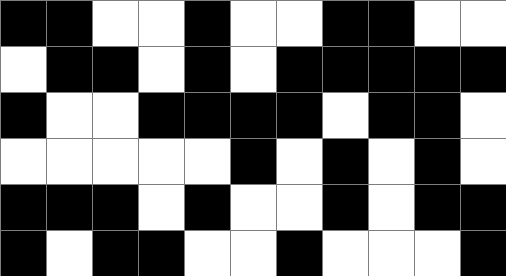[["black", "black", "white", "white", "black", "white", "white", "black", "black", "white", "white"], ["white", "black", "black", "white", "black", "white", "black", "black", "black", "black", "black"], ["black", "white", "white", "black", "black", "black", "black", "white", "black", "black", "white"], ["white", "white", "white", "white", "white", "black", "white", "black", "white", "black", "white"], ["black", "black", "black", "white", "black", "white", "white", "black", "white", "black", "black"], ["black", "white", "black", "black", "white", "white", "black", "white", "white", "white", "black"]]